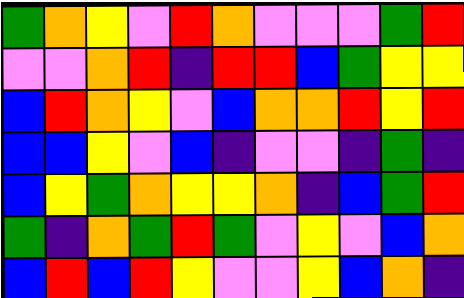[["green", "orange", "yellow", "violet", "red", "orange", "violet", "violet", "violet", "green", "red"], ["violet", "violet", "orange", "red", "indigo", "red", "red", "blue", "green", "yellow", "yellow"], ["blue", "red", "orange", "yellow", "violet", "blue", "orange", "orange", "red", "yellow", "red"], ["blue", "blue", "yellow", "violet", "blue", "indigo", "violet", "violet", "indigo", "green", "indigo"], ["blue", "yellow", "green", "orange", "yellow", "yellow", "orange", "indigo", "blue", "green", "red"], ["green", "indigo", "orange", "green", "red", "green", "violet", "yellow", "violet", "blue", "orange"], ["blue", "red", "blue", "red", "yellow", "violet", "violet", "yellow", "blue", "orange", "indigo"]]